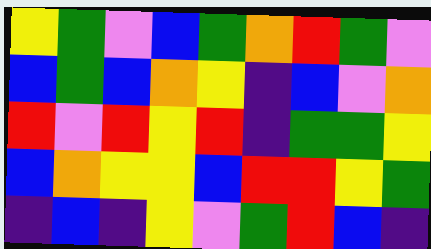[["yellow", "green", "violet", "blue", "green", "orange", "red", "green", "violet"], ["blue", "green", "blue", "orange", "yellow", "indigo", "blue", "violet", "orange"], ["red", "violet", "red", "yellow", "red", "indigo", "green", "green", "yellow"], ["blue", "orange", "yellow", "yellow", "blue", "red", "red", "yellow", "green"], ["indigo", "blue", "indigo", "yellow", "violet", "green", "red", "blue", "indigo"]]